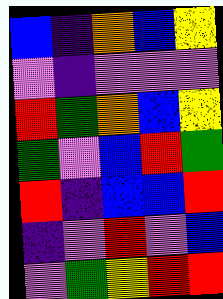[["blue", "indigo", "orange", "blue", "yellow"], ["violet", "indigo", "violet", "violet", "violet"], ["red", "green", "orange", "blue", "yellow"], ["green", "violet", "blue", "red", "green"], ["red", "indigo", "blue", "blue", "red"], ["indigo", "violet", "red", "violet", "blue"], ["violet", "green", "yellow", "red", "red"]]